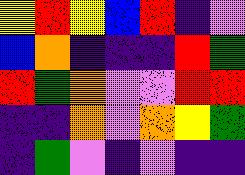[["yellow", "red", "yellow", "blue", "red", "indigo", "violet"], ["blue", "orange", "indigo", "indigo", "indigo", "red", "green"], ["red", "green", "orange", "violet", "violet", "red", "red"], ["indigo", "indigo", "orange", "violet", "orange", "yellow", "green"], ["indigo", "green", "violet", "indigo", "violet", "indigo", "indigo"]]